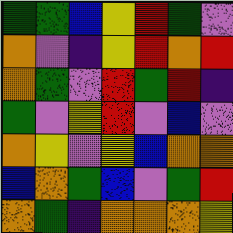[["green", "green", "blue", "yellow", "red", "green", "violet"], ["orange", "violet", "indigo", "yellow", "red", "orange", "red"], ["orange", "green", "violet", "red", "green", "red", "indigo"], ["green", "violet", "yellow", "red", "violet", "blue", "violet"], ["orange", "yellow", "violet", "yellow", "blue", "orange", "orange"], ["blue", "orange", "green", "blue", "violet", "green", "red"], ["orange", "green", "indigo", "orange", "orange", "orange", "yellow"]]